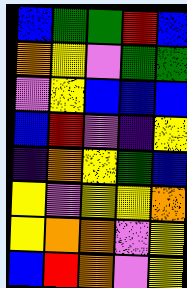[["blue", "green", "green", "red", "blue"], ["orange", "yellow", "violet", "green", "green"], ["violet", "yellow", "blue", "blue", "blue"], ["blue", "red", "violet", "indigo", "yellow"], ["indigo", "orange", "yellow", "green", "blue"], ["yellow", "violet", "yellow", "yellow", "orange"], ["yellow", "orange", "orange", "violet", "yellow"], ["blue", "red", "orange", "violet", "yellow"]]